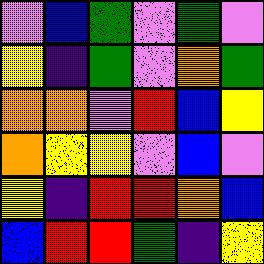[["violet", "blue", "green", "violet", "green", "violet"], ["yellow", "indigo", "green", "violet", "orange", "green"], ["orange", "orange", "violet", "red", "blue", "yellow"], ["orange", "yellow", "yellow", "violet", "blue", "violet"], ["yellow", "indigo", "red", "red", "orange", "blue"], ["blue", "red", "red", "green", "indigo", "yellow"]]